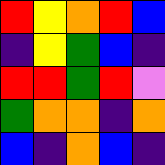[["red", "yellow", "orange", "red", "blue"], ["indigo", "yellow", "green", "blue", "indigo"], ["red", "red", "green", "red", "violet"], ["green", "orange", "orange", "indigo", "orange"], ["blue", "indigo", "orange", "blue", "indigo"]]